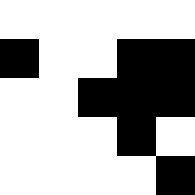[["white", "white", "white", "white", "white"], ["black", "white", "white", "black", "black"], ["white", "white", "black", "black", "black"], ["white", "white", "white", "black", "white"], ["white", "white", "white", "white", "black"]]